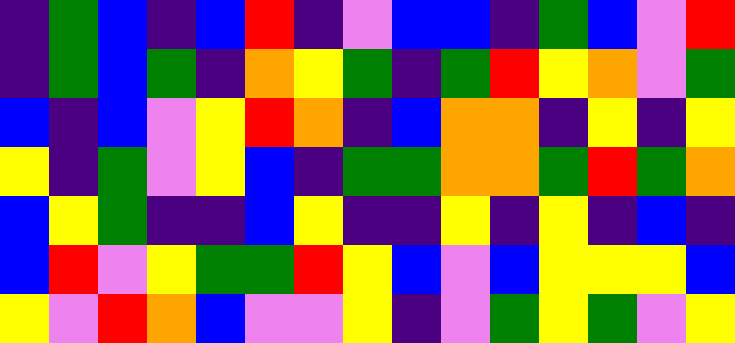[["indigo", "green", "blue", "indigo", "blue", "red", "indigo", "violet", "blue", "blue", "indigo", "green", "blue", "violet", "red"], ["indigo", "green", "blue", "green", "indigo", "orange", "yellow", "green", "indigo", "green", "red", "yellow", "orange", "violet", "green"], ["blue", "indigo", "blue", "violet", "yellow", "red", "orange", "indigo", "blue", "orange", "orange", "indigo", "yellow", "indigo", "yellow"], ["yellow", "indigo", "green", "violet", "yellow", "blue", "indigo", "green", "green", "orange", "orange", "green", "red", "green", "orange"], ["blue", "yellow", "green", "indigo", "indigo", "blue", "yellow", "indigo", "indigo", "yellow", "indigo", "yellow", "indigo", "blue", "indigo"], ["blue", "red", "violet", "yellow", "green", "green", "red", "yellow", "blue", "violet", "blue", "yellow", "yellow", "yellow", "blue"], ["yellow", "violet", "red", "orange", "blue", "violet", "violet", "yellow", "indigo", "violet", "green", "yellow", "green", "violet", "yellow"]]